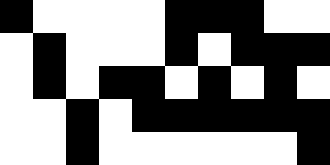[["black", "white", "white", "white", "white", "black", "black", "black", "white", "white"], ["white", "black", "white", "white", "white", "black", "white", "black", "black", "black"], ["white", "black", "white", "black", "black", "white", "black", "white", "black", "white"], ["white", "white", "black", "white", "black", "black", "black", "black", "black", "black"], ["white", "white", "black", "white", "white", "white", "white", "white", "white", "black"]]